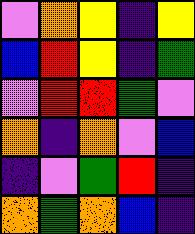[["violet", "orange", "yellow", "indigo", "yellow"], ["blue", "red", "yellow", "indigo", "green"], ["violet", "red", "red", "green", "violet"], ["orange", "indigo", "orange", "violet", "blue"], ["indigo", "violet", "green", "red", "indigo"], ["orange", "green", "orange", "blue", "indigo"]]